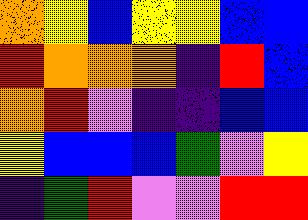[["orange", "yellow", "blue", "yellow", "yellow", "blue", "blue"], ["red", "orange", "orange", "orange", "indigo", "red", "blue"], ["orange", "red", "violet", "indigo", "indigo", "blue", "blue"], ["yellow", "blue", "blue", "blue", "green", "violet", "yellow"], ["indigo", "green", "red", "violet", "violet", "red", "red"]]